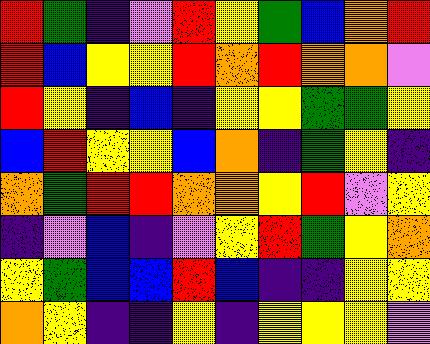[["red", "green", "indigo", "violet", "red", "yellow", "green", "blue", "orange", "red"], ["red", "blue", "yellow", "yellow", "red", "orange", "red", "orange", "orange", "violet"], ["red", "yellow", "indigo", "blue", "indigo", "yellow", "yellow", "green", "green", "yellow"], ["blue", "red", "yellow", "yellow", "blue", "orange", "indigo", "green", "yellow", "indigo"], ["orange", "green", "red", "red", "orange", "orange", "yellow", "red", "violet", "yellow"], ["indigo", "violet", "blue", "indigo", "violet", "yellow", "red", "green", "yellow", "orange"], ["yellow", "green", "blue", "blue", "red", "blue", "indigo", "indigo", "yellow", "yellow"], ["orange", "yellow", "indigo", "indigo", "yellow", "indigo", "yellow", "yellow", "yellow", "violet"]]